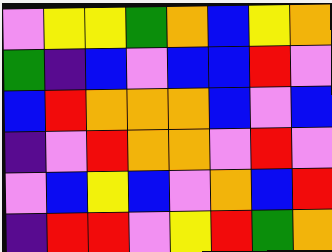[["violet", "yellow", "yellow", "green", "orange", "blue", "yellow", "orange"], ["green", "indigo", "blue", "violet", "blue", "blue", "red", "violet"], ["blue", "red", "orange", "orange", "orange", "blue", "violet", "blue"], ["indigo", "violet", "red", "orange", "orange", "violet", "red", "violet"], ["violet", "blue", "yellow", "blue", "violet", "orange", "blue", "red"], ["indigo", "red", "red", "violet", "yellow", "red", "green", "orange"]]